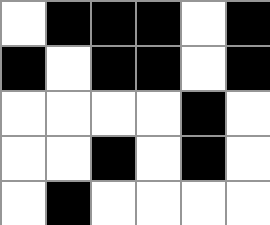[["white", "black", "black", "black", "white", "black"], ["black", "white", "black", "black", "white", "black"], ["white", "white", "white", "white", "black", "white"], ["white", "white", "black", "white", "black", "white"], ["white", "black", "white", "white", "white", "white"]]